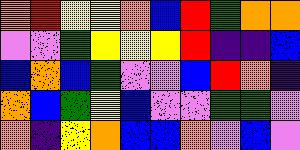[["orange", "red", "yellow", "yellow", "orange", "blue", "red", "green", "orange", "orange"], ["violet", "violet", "green", "yellow", "yellow", "yellow", "red", "indigo", "indigo", "blue"], ["blue", "orange", "blue", "green", "violet", "violet", "blue", "red", "orange", "indigo"], ["orange", "blue", "green", "yellow", "blue", "violet", "violet", "green", "green", "violet"], ["orange", "indigo", "yellow", "orange", "blue", "blue", "orange", "violet", "blue", "violet"]]